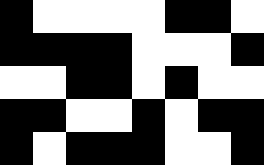[["black", "white", "white", "white", "white", "black", "black", "white"], ["black", "black", "black", "black", "white", "white", "white", "black"], ["white", "white", "black", "black", "white", "black", "white", "white"], ["black", "black", "white", "white", "black", "white", "black", "black"], ["black", "white", "black", "black", "black", "white", "white", "black"]]